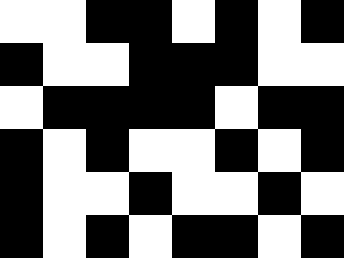[["white", "white", "black", "black", "white", "black", "white", "black"], ["black", "white", "white", "black", "black", "black", "white", "white"], ["white", "black", "black", "black", "black", "white", "black", "black"], ["black", "white", "black", "white", "white", "black", "white", "black"], ["black", "white", "white", "black", "white", "white", "black", "white"], ["black", "white", "black", "white", "black", "black", "white", "black"]]